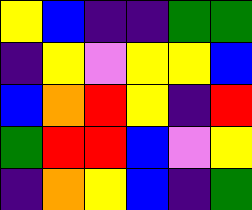[["yellow", "blue", "indigo", "indigo", "green", "green"], ["indigo", "yellow", "violet", "yellow", "yellow", "blue"], ["blue", "orange", "red", "yellow", "indigo", "red"], ["green", "red", "red", "blue", "violet", "yellow"], ["indigo", "orange", "yellow", "blue", "indigo", "green"]]